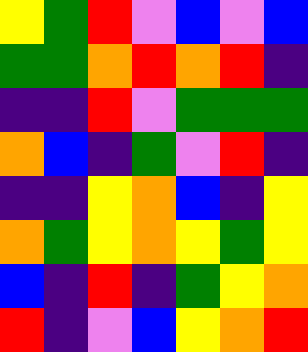[["yellow", "green", "red", "violet", "blue", "violet", "blue"], ["green", "green", "orange", "red", "orange", "red", "indigo"], ["indigo", "indigo", "red", "violet", "green", "green", "green"], ["orange", "blue", "indigo", "green", "violet", "red", "indigo"], ["indigo", "indigo", "yellow", "orange", "blue", "indigo", "yellow"], ["orange", "green", "yellow", "orange", "yellow", "green", "yellow"], ["blue", "indigo", "red", "indigo", "green", "yellow", "orange"], ["red", "indigo", "violet", "blue", "yellow", "orange", "red"]]